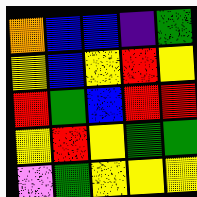[["orange", "blue", "blue", "indigo", "green"], ["yellow", "blue", "yellow", "red", "yellow"], ["red", "green", "blue", "red", "red"], ["yellow", "red", "yellow", "green", "green"], ["violet", "green", "yellow", "yellow", "yellow"]]